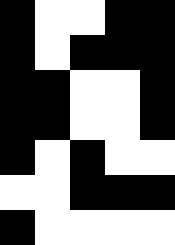[["black", "white", "white", "black", "black"], ["black", "white", "black", "black", "black"], ["black", "black", "white", "white", "black"], ["black", "black", "white", "white", "black"], ["black", "white", "black", "white", "white"], ["white", "white", "black", "black", "black"], ["black", "white", "white", "white", "white"]]